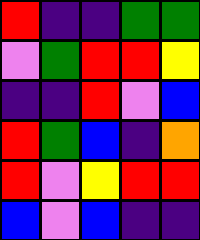[["red", "indigo", "indigo", "green", "green"], ["violet", "green", "red", "red", "yellow"], ["indigo", "indigo", "red", "violet", "blue"], ["red", "green", "blue", "indigo", "orange"], ["red", "violet", "yellow", "red", "red"], ["blue", "violet", "blue", "indigo", "indigo"]]